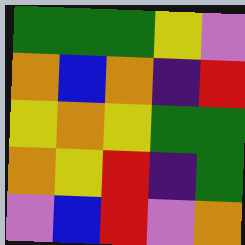[["green", "green", "green", "yellow", "violet"], ["orange", "blue", "orange", "indigo", "red"], ["yellow", "orange", "yellow", "green", "green"], ["orange", "yellow", "red", "indigo", "green"], ["violet", "blue", "red", "violet", "orange"]]